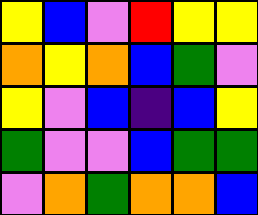[["yellow", "blue", "violet", "red", "yellow", "yellow"], ["orange", "yellow", "orange", "blue", "green", "violet"], ["yellow", "violet", "blue", "indigo", "blue", "yellow"], ["green", "violet", "violet", "blue", "green", "green"], ["violet", "orange", "green", "orange", "orange", "blue"]]